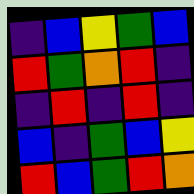[["indigo", "blue", "yellow", "green", "blue"], ["red", "green", "orange", "red", "indigo"], ["indigo", "red", "indigo", "red", "indigo"], ["blue", "indigo", "green", "blue", "yellow"], ["red", "blue", "green", "red", "orange"]]